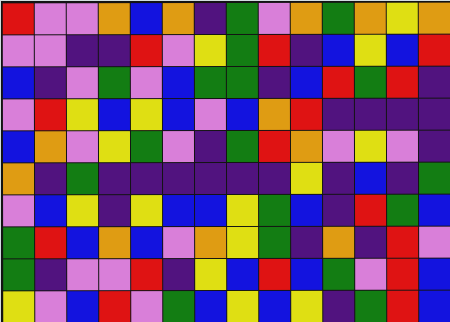[["red", "violet", "violet", "orange", "blue", "orange", "indigo", "green", "violet", "orange", "green", "orange", "yellow", "orange"], ["violet", "violet", "indigo", "indigo", "red", "violet", "yellow", "green", "red", "indigo", "blue", "yellow", "blue", "red"], ["blue", "indigo", "violet", "green", "violet", "blue", "green", "green", "indigo", "blue", "red", "green", "red", "indigo"], ["violet", "red", "yellow", "blue", "yellow", "blue", "violet", "blue", "orange", "red", "indigo", "indigo", "indigo", "indigo"], ["blue", "orange", "violet", "yellow", "green", "violet", "indigo", "green", "red", "orange", "violet", "yellow", "violet", "indigo"], ["orange", "indigo", "green", "indigo", "indigo", "indigo", "indigo", "indigo", "indigo", "yellow", "indigo", "blue", "indigo", "green"], ["violet", "blue", "yellow", "indigo", "yellow", "blue", "blue", "yellow", "green", "blue", "indigo", "red", "green", "blue"], ["green", "red", "blue", "orange", "blue", "violet", "orange", "yellow", "green", "indigo", "orange", "indigo", "red", "violet"], ["green", "indigo", "violet", "violet", "red", "indigo", "yellow", "blue", "red", "blue", "green", "violet", "red", "blue"], ["yellow", "violet", "blue", "red", "violet", "green", "blue", "yellow", "blue", "yellow", "indigo", "green", "red", "blue"]]